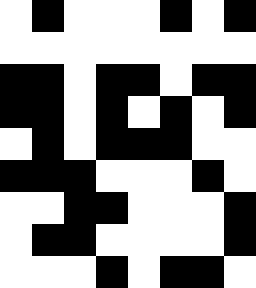[["white", "black", "white", "white", "white", "black", "white", "black"], ["white", "white", "white", "white", "white", "white", "white", "white"], ["black", "black", "white", "black", "black", "white", "black", "black"], ["black", "black", "white", "black", "white", "black", "white", "black"], ["white", "black", "white", "black", "black", "black", "white", "white"], ["black", "black", "black", "white", "white", "white", "black", "white"], ["white", "white", "black", "black", "white", "white", "white", "black"], ["white", "black", "black", "white", "white", "white", "white", "black"], ["white", "white", "white", "black", "white", "black", "black", "white"]]